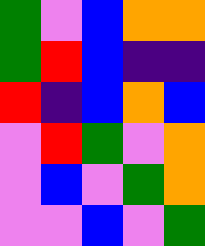[["green", "violet", "blue", "orange", "orange"], ["green", "red", "blue", "indigo", "indigo"], ["red", "indigo", "blue", "orange", "blue"], ["violet", "red", "green", "violet", "orange"], ["violet", "blue", "violet", "green", "orange"], ["violet", "violet", "blue", "violet", "green"]]